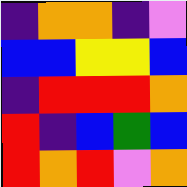[["indigo", "orange", "orange", "indigo", "violet"], ["blue", "blue", "yellow", "yellow", "blue"], ["indigo", "red", "red", "red", "orange"], ["red", "indigo", "blue", "green", "blue"], ["red", "orange", "red", "violet", "orange"]]